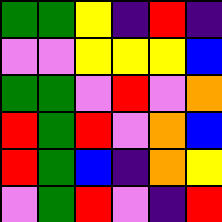[["green", "green", "yellow", "indigo", "red", "indigo"], ["violet", "violet", "yellow", "yellow", "yellow", "blue"], ["green", "green", "violet", "red", "violet", "orange"], ["red", "green", "red", "violet", "orange", "blue"], ["red", "green", "blue", "indigo", "orange", "yellow"], ["violet", "green", "red", "violet", "indigo", "red"]]